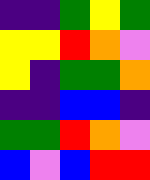[["indigo", "indigo", "green", "yellow", "green"], ["yellow", "yellow", "red", "orange", "violet"], ["yellow", "indigo", "green", "green", "orange"], ["indigo", "indigo", "blue", "blue", "indigo"], ["green", "green", "red", "orange", "violet"], ["blue", "violet", "blue", "red", "red"]]